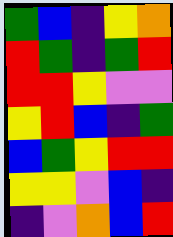[["green", "blue", "indigo", "yellow", "orange"], ["red", "green", "indigo", "green", "red"], ["red", "red", "yellow", "violet", "violet"], ["yellow", "red", "blue", "indigo", "green"], ["blue", "green", "yellow", "red", "red"], ["yellow", "yellow", "violet", "blue", "indigo"], ["indigo", "violet", "orange", "blue", "red"]]